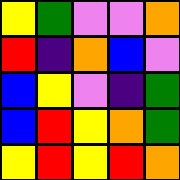[["yellow", "green", "violet", "violet", "orange"], ["red", "indigo", "orange", "blue", "violet"], ["blue", "yellow", "violet", "indigo", "green"], ["blue", "red", "yellow", "orange", "green"], ["yellow", "red", "yellow", "red", "orange"]]